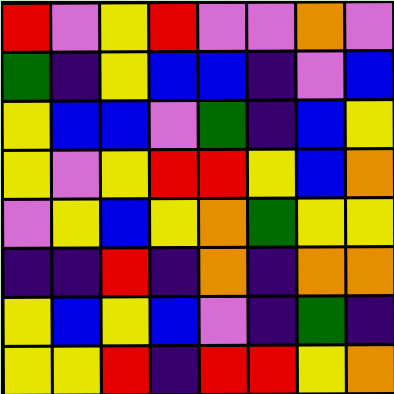[["red", "violet", "yellow", "red", "violet", "violet", "orange", "violet"], ["green", "indigo", "yellow", "blue", "blue", "indigo", "violet", "blue"], ["yellow", "blue", "blue", "violet", "green", "indigo", "blue", "yellow"], ["yellow", "violet", "yellow", "red", "red", "yellow", "blue", "orange"], ["violet", "yellow", "blue", "yellow", "orange", "green", "yellow", "yellow"], ["indigo", "indigo", "red", "indigo", "orange", "indigo", "orange", "orange"], ["yellow", "blue", "yellow", "blue", "violet", "indigo", "green", "indigo"], ["yellow", "yellow", "red", "indigo", "red", "red", "yellow", "orange"]]